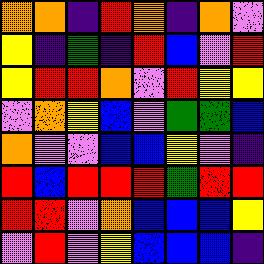[["orange", "orange", "indigo", "red", "orange", "indigo", "orange", "violet"], ["yellow", "indigo", "green", "indigo", "red", "blue", "violet", "red"], ["yellow", "red", "red", "orange", "violet", "red", "yellow", "yellow"], ["violet", "orange", "yellow", "blue", "violet", "green", "green", "blue"], ["orange", "violet", "violet", "blue", "blue", "yellow", "violet", "indigo"], ["red", "blue", "red", "red", "red", "green", "red", "red"], ["red", "red", "violet", "orange", "blue", "blue", "blue", "yellow"], ["violet", "red", "violet", "yellow", "blue", "blue", "blue", "indigo"]]